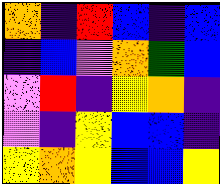[["orange", "indigo", "red", "blue", "indigo", "blue"], ["indigo", "blue", "violet", "orange", "green", "blue"], ["violet", "red", "indigo", "yellow", "orange", "indigo"], ["violet", "indigo", "yellow", "blue", "blue", "indigo"], ["yellow", "orange", "yellow", "blue", "blue", "yellow"]]